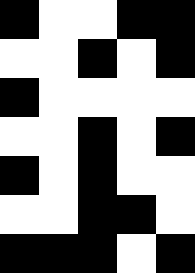[["black", "white", "white", "black", "black"], ["white", "white", "black", "white", "black"], ["black", "white", "white", "white", "white"], ["white", "white", "black", "white", "black"], ["black", "white", "black", "white", "white"], ["white", "white", "black", "black", "white"], ["black", "black", "black", "white", "black"]]